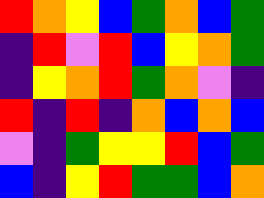[["red", "orange", "yellow", "blue", "green", "orange", "blue", "green"], ["indigo", "red", "violet", "red", "blue", "yellow", "orange", "green"], ["indigo", "yellow", "orange", "red", "green", "orange", "violet", "indigo"], ["red", "indigo", "red", "indigo", "orange", "blue", "orange", "blue"], ["violet", "indigo", "green", "yellow", "yellow", "red", "blue", "green"], ["blue", "indigo", "yellow", "red", "green", "green", "blue", "orange"]]